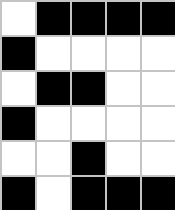[["white", "black", "black", "black", "black"], ["black", "white", "white", "white", "white"], ["white", "black", "black", "white", "white"], ["black", "white", "white", "white", "white"], ["white", "white", "black", "white", "white"], ["black", "white", "black", "black", "black"]]